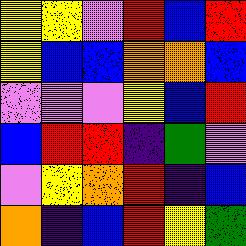[["yellow", "yellow", "violet", "red", "blue", "red"], ["yellow", "blue", "blue", "orange", "orange", "blue"], ["violet", "violet", "violet", "yellow", "blue", "red"], ["blue", "red", "red", "indigo", "green", "violet"], ["violet", "yellow", "orange", "red", "indigo", "blue"], ["orange", "indigo", "blue", "red", "yellow", "green"]]